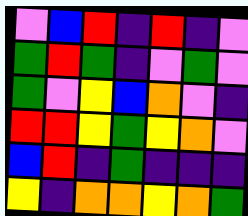[["violet", "blue", "red", "indigo", "red", "indigo", "violet"], ["green", "red", "green", "indigo", "violet", "green", "violet"], ["green", "violet", "yellow", "blue", "orange", "violet", "indigo"], ["red", "red", "yellow", "green", "yellow", "orange", "violet"], ["blue", "red", "indigo", "green", "indigo", "indigo", "indigo"], ["yellow", "indigo", "orange", "orange", "yellow", "orange", "green"]]